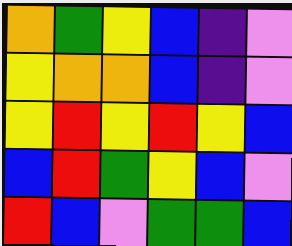[["orange", "green", "yellow", "blue", "indigo", "violet"], ["yellow", "orange", "orange", "blue", "indigo", "violet"], ["yellow", "red", "yellow", "red", "yellow", "blue"], ["blue", "red", "green", "yellow", "blue", "violet"], ["red", "blue", "violet", "green", "green", "blue"]]